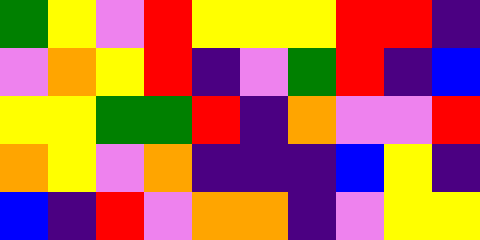[["green", "yellow", "violet", "red", "yellow", "yellow", "yellow", "red", "red", "indigo"], ["violet", "orange", "yellow", "red", "indigo", "violet", "green", "red", "indigo", "blue"], ["yellow", "yellow", "green", "green", "red", "indigo", "orange", "violet", "violet", "red"], ["orange", "yellow", "violet", "orange", "indigo", "indigo", "indigo", "blue", "yellow", "indigo"], ["blue", "indigo", "red", "violet", "orange", "orange", "indigo", "violet", "yellow", "yellow"]]